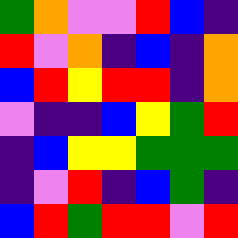[["green", "orange", "violet", "violet", "red", "blue", "indigo"], ["red", "violet", "orange", "indigo", "blue", "indigo", "orange"], ["blue", "red", "yellow", "red", "red", "indigo", "orange"], ["violet", "indigo", "indigo", "blue", "yellow", "green", "red"], ["indigo", "blue", "yellow", "yellow", "green", "green", "green"], ["indigo", "violet", "red", "indigo", "blue", "green", "indigo"], ["blue", "red", "green", "red", "red", "violet", "red"]]